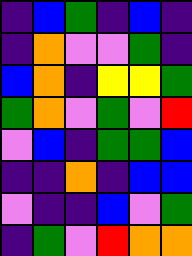[["indigo", "blue", "green", "indigo", "blue", "indigo"], ["indigo", "orange", "violet", "violet", "green", "indigo"], ["blue", "orange", "indigo", "yellow", "yellow", "green"], ["green", "orange", "violet", "green", "violet", "red"], ["violet", "blue", "indigo", "green", "green", "blue"], ["indigo", "indigo", "orange", "indigo", "blue", "blue"], ["violet", "indigo", "indigo", "blue", "violet", "green"], ["indigo", "green", "violet", "red", "orange", "orange"]]